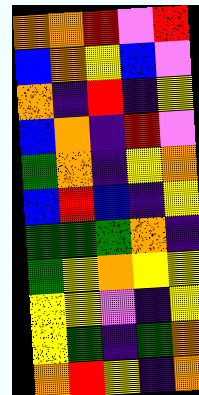[["orange", "orange", "red", "violet", "red"], ["blue", "orange", "yellow", "blue", "violet"], ["orange", "indigo", "red", "indigo", "yellow"], ["blue", "orange", "indigo", "red", "violet"], ["green", "orange", "indigo", "yellow", "orange"], ["blue", "red", "blue", "indigo", "yellow"], ["green", "green", "green", "orange", "indigo"], ["green", "yellow", "orange", "yellow", "yellow"], ["yellow", "yellow", "violet", "indigo", "yellow"], ["yellow", "green", "indigo", "green", "orange"], ["orange", "red", "yellow", "indigo", "orange"]]